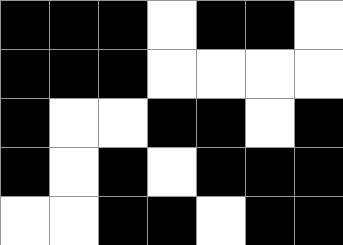[["black", "black", "black", "white", "black", "black", "white"], ["black", "black", "black", "white", "white", "white", "white"], ["black", "white", "white", "black", "black", "white", "black"], ["black", "white", "black", "white", "black", "black", "black"], ["white", "white", "black", "black", "white", "black", "black"]]